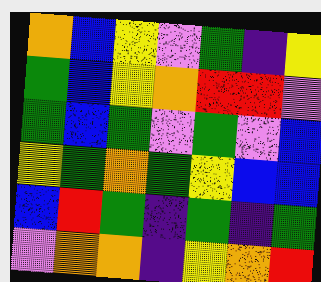[["orange", "blue", "yellow", "violet", "green", "indigo", "yellow"], ["green", "blue", "yellow", "orange", "red", "red", "violet"], ["green", "blue", "green", "violet", "green", "violet", "blue"], ["yellow", "green", "orange", "green", "yellow", "blue", "blue"], ["blue", "red", "green", "indigo", "green", "indigo", "green"], ["violet", "orange", "orange", "indigo", "yellow", "orange", "red"]]